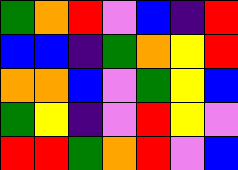[["green", "orange", "red", "violet", "blue", "indigo", "red"], ["blue", "blue", "indigo", "green", "orange", "yellow", "red"], ["orange", "orange", "blue", "violet", "green", "yellow", "blue"], ["green", "yellow", "indigo", "violet", "red", "yellow", "violet"], ["red", "red", "green", "orange", "red", "violet", "blue"]]